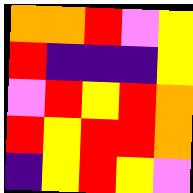[["orange", "orange", "red", "violet", "yellow"], ["red", "indigo", "indigo", "indigo", "yellow"], ["violet", "red", "yellow", "red", "orange"], ["red", "yellow", "red", "red", "orange"], ["indigo", "yellow", "red", "yellow", "violet"]]